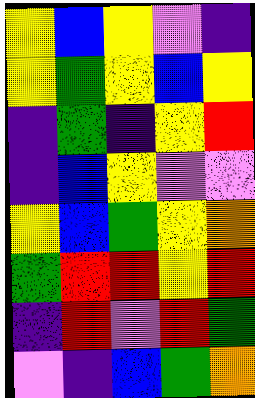[["yellow", "blue", "yellow", "violet", "indigo"], ["yellow", "green", "yellow", "blue", "yellow"], ["indigo", "green", "indigo", "yellow", "red"], ["indigo", "blue", "yellow", "violet", "violet"], ["yellow", "blue", "green", "yellow", "orange"], ["green", "red", "red", "yellow", "red"], ["indigo", "red", "violet", "red", "green"], ["violet", "indigo", "blue", "green", "orange"]]